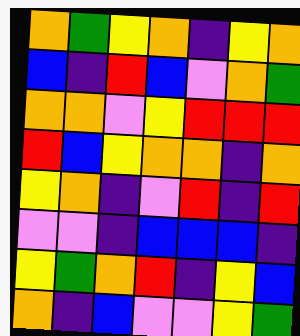[["orange", "green", "yellow", "orange", "indigo", "yellow", "orange"], ["blue", "indigo", "red", "blue", "violet", "orange", "green"], ["orange", "orange", "violet", "yellow", "red", "red", "red"], ["red", "blue", "yellow", "orange", "orange", "indigo", "orange"], ["yellow", "orange", "indigo", "violet", "red", "indigo", "red"], ["violet", "violet", "indigo", "blue", "blue", "blue", "indigo"], ["yellow", "green", "orange", "red", "indigo", "yellow", "blue"], ["orange", "indigo", "blue", "violet", "violet", "yellow", "green"]]